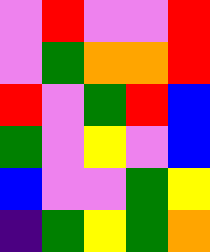[["violet", "red", "violet", "violet", "red"], ["violet", "green", "orange", "orange", "red"], ["red", "violet", "green", "red", "blue"], ["green", "violet", "yellow", "violet", "blue"], ["blue", "violet", "violet", "green", "yellow"], ["indigo", "green", "yellow", "green", "orange"]]